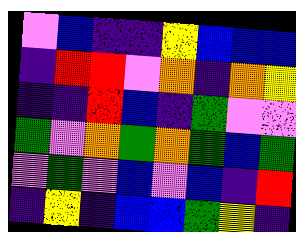[["violet", "blue", "indigo", "indigo", "yellow", "blue", "blue", "blue"], ["indigo", "red", "red", "violet", "orange", "indigo", "orange", "yellow"], ["indigo", "indigo", "red", "blue", "indigo", "green", "violet", "violet"], ["green", "violet", "orange", "green", "orange", "green", "blue", "green"], ["violet", "green", "violet", "blue", "violet", "blue", "indigo", "red"], ["indigo", "yellow", "indigo", "blue", "blue", "green", "yellow", "indigo"]]